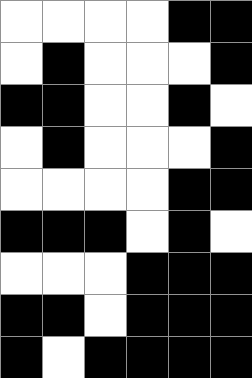[["white", "white", "white", "white", "black", "black"], ["white", "black", "white", "white", "white", "black"], ["black", "black", "white", "white", "black", "white"], ["white", "black", "white", "white", "white", "black"], ["white", "white", "white", "white", "black", "black"], ["black", "black", "black", "white", "black", "white"], ["white", "white", "white", "black", "black", "black"], ["black", "black", "white", "black", "black", "black"], ["black", "white", "black", "black", "black", "black"]]